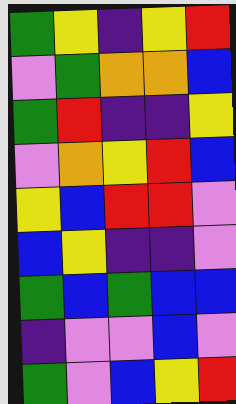[["green", "yellow", "indigo", "yellow", "red"], ["violet", "green", "orange", "orange", "blue"], ["green", "red", "indigo", "indigo", "yellow"], ["violet", "orange", "yellow", "red", "blue"], ["yellow", "blue", "red", "red", "violet"], ["blue", "yellow", "indigo", "indigo", "violet"], ["green", "blue", "green", "blue", "blue"], ["indigo", "violet", "violet", "blue", "violet"], ["green", "violet", "blue", "yellow", "red"]]